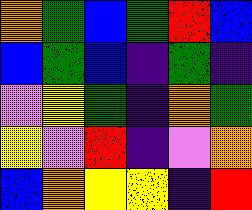[["orange", "green", "blue", "green", "red", "blue"], ["blue", "green", "blue", "indigo", "green", "indigo"], ["violet", "yellow", "green", "indigo", "orange", "green"], ["yellow", "violet", "red", "indigo", "violet", "orange"], ["blue", "orange", "yellow", "yellow", "indigo", "red"]]